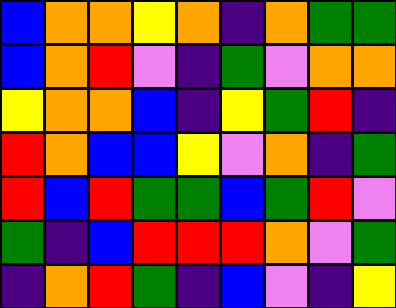[["blue", "orange", "orange", "yellow", "orange", "indigo", "orange", "green", "green"], ["blue", "orange", "red", "violet", "indigo", "green", "violet", "orange", "orange"], ["yellow", "orange", "orange", "blue", "indigo", "yellow", "green", "red", "indigo"], ["red", "orange", "blue", "blue", "yellow", "violet", "orange", "indigo", "green"], ["red", "blue", "red", "green", "green", "blue", "green", "red", "violet"], ["green", "indigo", "blue", "red", "red", "red", "orange", "violet", "green"], ["indigo", "orange", "red", "green", "indigo", "blue", "violet", "indigo", "yellow"]]